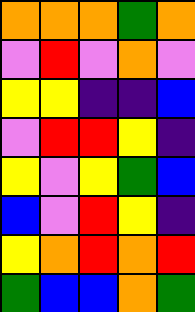[["orange", "orange", "orange", "green", "orange"], ["violet", "red", "violet", "orange", "violet"], ["yellow", "yellow", "indigo", "indigo", "blue"], ["violet", "red", "red", "yellow", "indigo"], ["yellow", "violet", "yellow", "green", "blue"], ["blue", "violet", "red", "yellow", "indigo"], ["yellow", "orange", "red", "orange", "red"], ["green", "blue", "blue", "orange", "green"]]